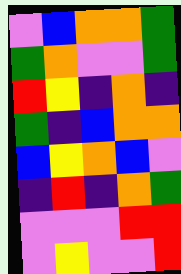[["violet", "blue", "orange", "orange", "green"], ["green", "orange", "violet", "violet", "green"], ["red", "yellow", "indigo", "orange", "indigo"], ["green", "indigo", "blue", "orange", "orange"], ["blue", "yellow", "orange", "blue", "violet"], ["indigo", "red", "indigo", "orange", "green"], ["violet", "violet", "violet", "red", "red"], ["violet", "yellow", "violet", "violet", "red"]]